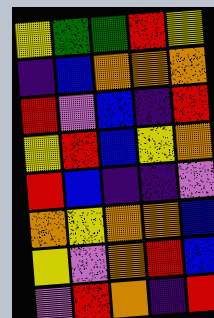[["yellow", "green", "green", "red", "yellow"], ["indigo", "blue", "orange", "orange", "orange"], ["red", "violet", "blue", "indigo", "red"], ["yellow", "red", "blue", "yellow", "orange"], ["red", "blue", "indigo", "indigo", "violet"], ["orange", "yellow", "orange", "orange", "blue"], ["yellow", "violet", "orange", "red", "blue"], ["violet", "red", "orange", "indigo", "red"]]